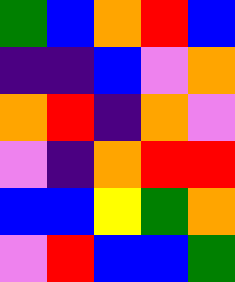[["green", "blue", "orange", "red", "blue"], ["indigo", "indigo", "blue", "violet", "orange"], ["orange", "red", "indigo", "orange", "violet"], ["violet", "indigo", "orange", "red", "red"], ["blue", "blue", "yellow", "green", "orange"], ["violet", "red", "blue", "blue", "green"]]